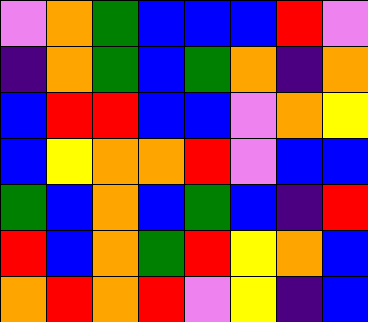[["violet", "orange", "green", "blue", "blue", "blue", "red", "violet"], ["indigo", "orange", "green", "blue", "green", "orange", "indigo", "orange"], ["blue", "red", "red", "blue", "blue", "violet", "orange", "yellow"], ["blue", "yellow", "orange", "orange", "red", "violet", "blue", "blue"], ["green", "blue", "orange", "blue", "green", "blue", "indigo", "red"], ["red", "blue", "orange", "green", "red", "yellow", "orange", "blue"], ["orange", "red", "orange", "red", "violet", "yellow", "indigo", "blue"]]